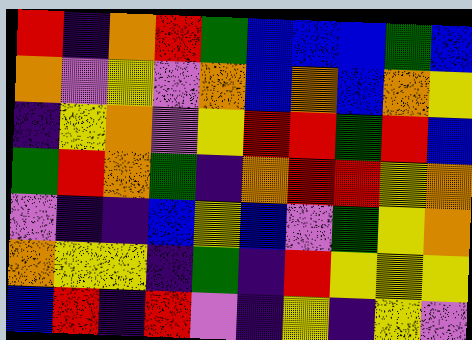[["red", "indigo", "orange", "red", "green", "blue", "blue", "blue", "green", "blue"], ["orange", "violet", "yellow", "violet", "orange", "blue", "orange", "blue", "orange", "yellow"], ["indigo", "yellow", "orange", "violet", "yellow", "red", "red", "green", "red", "blue"], ["green", "red", "orange", "green", "indigo", "orange", "red", "red", "yellow", "orange"], ["violet", "indigo", "indigo", "blue", "yellow", "blue", "violet", "green", "yellow", "orange"], ["orange", "yellow", "yellow", "indigo", "green", "indigo", "red", "yellow", "yellow", "yellow"], ["blue", "red", "indigo", "red", "violet", "indigo", "yellow", "indigo", "yellow", "violet"]]